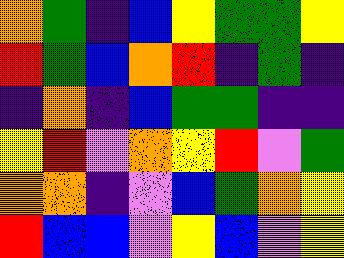[["orange", "green", "indigo", "blue", "yellow", "green", "green", "yellow"], ["red", "green", "blue", "orange", "red", "indigo", "green", "indigo"], ["indigo", "orange", "indigo", "blue", "green", "green", "indigo", "indigo"], ["yellow", "red", "violet", "orange", "yellow", "red", "violet", "green"], ["orange", "orange", "indigo", "violet", "blue", "green", "orange", "yellow"], ["red", "blue", "blue", "violet", "yellow", "blue", "violet", "yellow"]]